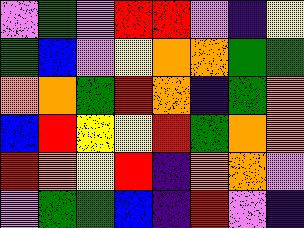[["violet", "green", "violet", "red", "red", "violet", "indigo", "yellow"], ["green", "blue", "violet", "yellow", "orange", "orange", "green", "green"], ["orange", "orange", "green", "red", "orange", "indigo", "green", "orange"], ["blue", "red", "yellow", "yellow", "red", "green", "orange", "orange"], ["red", "orange", "yellow", "red", "indigo", "orange", "orange", "violet"], ["violet", "green", "green", "blue", "indigo", "red", "violet", "indigo"]]